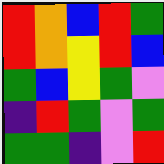[["red", "orange", "blue", "red", "green"], ["red", "orange", "yellow", "red", "blue"], ["green", "blue", "yellow", "green", "violet"], ["indigo", "red", "green", "violet", "green"], ["green", "green", "indigo", "violet", "red"]]